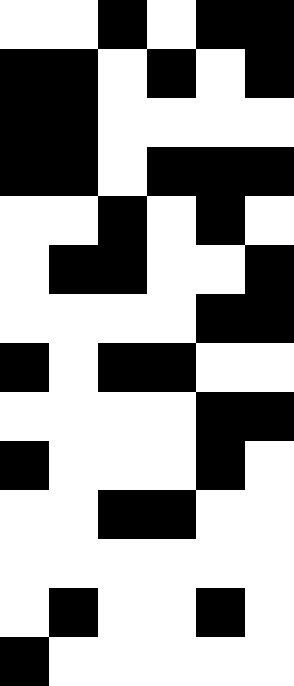[["white", "white", "black", "white", "black", "black"], ["black", "black", "white", "black", "white", "black"], ["black", "black", "white", "white", "white", "white"], ["black", "black", "white", "black", "black", "black"], ["white", "white", "black", "white", "black", "white"], ["white", "black", "black", "white", "white", "black"], ["white", "white", "white", "white", "black", "black"], ["black", "white", "black", "black", "white", "white"], ["white", "white", "white", "white", "black", "black"], ["black", "white", "white", "white", "black", "white"], ["white", "white", "black", "black", "white", "white"], ["white", "white", "white", "white", "white", "white"], ["white", "black", "white", "white", "black", "white"], ["black", "white", "white", "white", "white", "white"]]